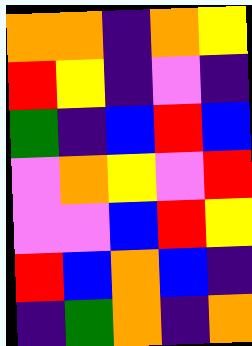[["orange", "orange", "indigo", "orange", "yellow"], ["red", "yellow", "indigo", "violet", "indigo"], ["green", "indigo", "blue", "red", "blue"], ["violet", "orange", "yellow", "violet", "red"], ["violet", "violet", "blue", "red", "yellow"], ["red", "blue", "orange", "blue", "indigo"], ["indigo", "green", "orange", "indigo", "orange"]]